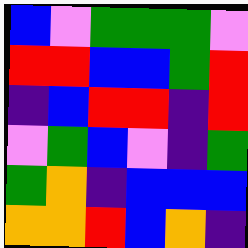[["blue", "violet", "green", "green", "green", "violet"], ["red", "red", "blue", "blue", "green", "red"], ["indigo", "blue", "red", "red", "indigo", "red"], ["violet", "green", "blue", "violet", "indigo", "green"], ["green", "orange", "indigo", "blue", "blue", "blue"], ["orange", "orange", "red", "blue", "orange", "indigo"]]